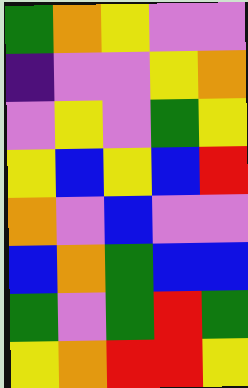[["green", "orange", "yellow", "violet", "violet"], ["indigo", "violet", "violet", "yellow", "orange"], ["violet", "yellow", "violet", "green", "yellow"], ["yellow", "blue", "yellow", "blue", "red"], ["orange", "violet", "blue", "violet", "violet"], ["blue", "orange", "green", "blue", "blue"], ["green", "violet", "green", "red", "green"], ["yellow", "orange", "red", "red", "yellow"]]